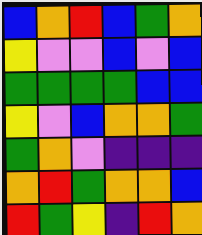[["blue", "orange", "red", "blue", "green", "orange"], ["yellow", "violet", "violet", "blue", "violet", "blue"], ["green", "green", "green", "green", "blue", "blue"], ["yellow", "violet", "blue", "orange", "orange", "green"], ["green", "orange", "violet", "indigo", "indigo", "indigo"], ["orange", "red", "green", "orange", "orange", "blue"], ["red", "green", "yellow", "indigo", "red", "orange"]]